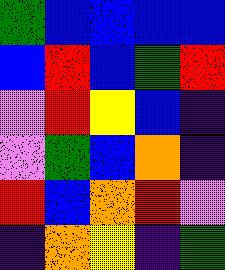[["green", "blue", "blue", "blue", "blue"], ["blue", "red", "blue", "green", "red"], ["violet", "red", "yellow", "blue", "indigo"], ["violet", "green", "blue", "orange", "indigo"], ["red", "blue", "orange", "red", "violet"], ["indigo", "orange", "yellow", "indigo", "green"]]